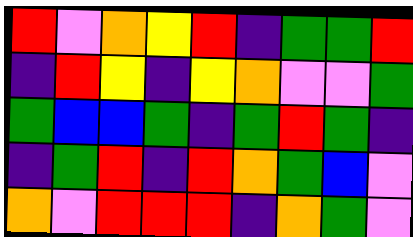[["red", "violet", "orange", "yellow", "red", "indigo", "green", "green", "red"], ["indigo", "red", "yellow", "indigo", "yellow", "orange", "violet", "violet", "green"], ["green", "blue", "blue", "green", "indigo", "green", "red", "green", "indigo"], ["indigo", "green", "red", "indigo", "red", "orange", "green", "blue", "violet"], ["orange", "violet", "red", "red", "red", "indigo", "orange", "green", "violet"]]